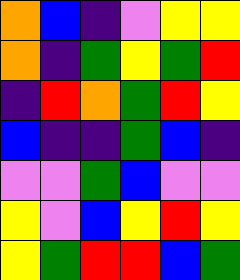[["orange", "blue", "indigo", "violet", "yellow", "yellow"], ["orange", "indigo", "green", "yellow", "green", "red"], ["indigo", "red", "orange", "green", "red", "yellow"], ["blue", "indigo", "indigo", "green", "blue", "indigo"], ["violet", "violet", "green", "blue", "violet", "violet"], ["yellow", "violet", "blue", "yellow", "red", "yellow"], ["yellow", "green", "red", "red", "blue", "green"]]